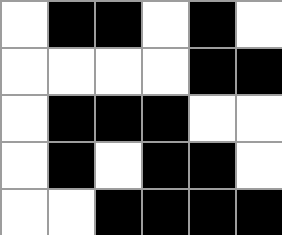[["white", "black", "black", "white", "black", "white"], ["white", "white", "white", "white", "black", "black"], ["white", "black", "black", "black", "white", "white"], ["white", "black", "white", "black", "black", "white"], ["white", "white", "black", "black", "black", "black"]]